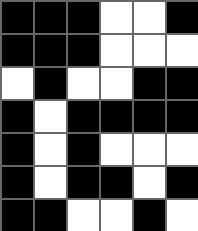[["black", "black", "black", "white", "white", "black"], ["black", "black", "black", "white", "white", "white"], ["white", "black", "white", "white", "black", "black"], ["black", "white", "black", "black", "black", "black"], ["black", "white", "black", "white", "white", "white"], ["black", "white", "black", "black", "white", "black"], ["black", "black", "white", "white", "black", "white"]]